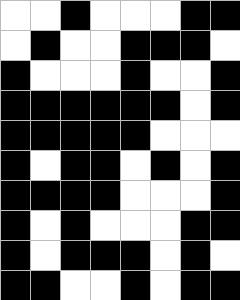[["white", "white", "black", "white", "white", "white", "black", "black"], ["white", "black", "white", "white", "black", "black", "black", "white"], ["black", "white", "white", "white", "black", "white", "white", "black"], ["black", "black", "black", "black", "black", "black", "white", "black"], ["black", "black", "black", "black", "black", "white", "white", "white"], ["black", "white", "black", "black", "white", "black", "white", "black"], ["black", "black", "black", "black", "white", "white", "white", "black"], ["black", "white", "black", "white", "white", "white", "black", "black"], ["black", "white", "black", "black", "black", "white", "black", "white"], ["black", "black", "white", "white", "black", "white", "black", "black"]]